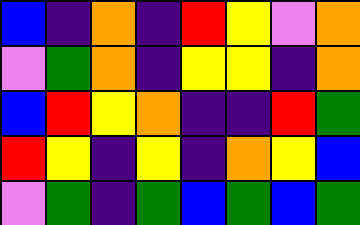[["blue", "indigo", "orange", "indigo", "red", "yellow", "violet", "orange"], ["violet", "green", "orange", "indigo", "yellow", "yellow", "indigo", "orange"], ["blue", "red", "yellow", "orange", "indigo", "indigo", "red", "green"], ["red", "yellow", "indigo", "yellow", "indigo", "orange", "yellow", "blue"], ["violet", "green", "indigo", "green", "blue", "green", "blue", "green"]]